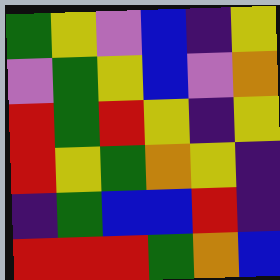[["green", "yellow", "violet", "blue", "indigo", "yellow"], ["violet", "green", "yellow", "blue", "violet", "orange"], ["red", "green", "red", "yellow", "indigo", "yellow"], ["red", "yellow", "green", "orange", "yellow", "indigo"], ["indigo", "green", "blue", "blue", "red", "indigo"], ["red", "red", "red", "green", "orange", "blue"]]